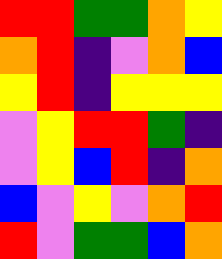[["red", "red", "green", "green", "orange", "yellow"], ["orange", "red", "indigo", "violet", "orange", "blue"], ["yellow", "red", "indigo", "yellow", "yellow", "yellow"], ["violet", "yellow", "red", "red", "green", "indigo"], ["violet", "yellow", "blue", "red", "indigo", "orange"], ["blue", "violet", "yellow", "violet", "orange", "red"], ["red", "violet", "green", "green", "blue", "orange"]]